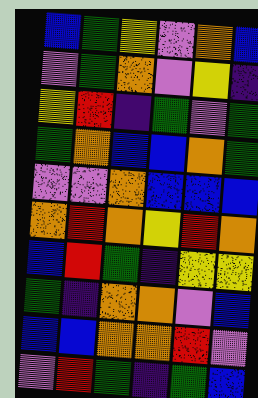[["blue", "green", "yellow", "violet", "orange", "blue"], ["violet", "green", "orange", "violet", "yellow", "indigo"], ["yellow", "red", "indigo", "green", "violet", "green"], ["green", "orange", "blue", "blue", "orange", "green"], ["violet", "violet", "orange", "blue", "blue", "blue"], ["orange", "red", "orange", "yellow", "red", "orange"], ["blue", "red", "green", "indigo", "yellow", "yellow"], ["green", "indigo", "orange", "orange", "violet", "blue"], ["blue", "blue", "orange", "orange", "red", "violet"], ["violet", "red", "green", "indigo", "green", "blue"]]